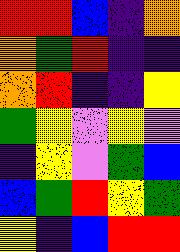[["red", "red", "blue", "indigo", "orange"], ["orange", "green", "red", "indigo", "indigo"], ["orange", "red", "indigo", "indigo", "yellow"], ["green", "yellow", "violet", "yellow", "violet"], ["indigo", "yellow", "violet", "green", "blue"], ["blue", "green", "red", "yellow", "green"], ["yellow", "indigo", "blue", "red", "red"]]